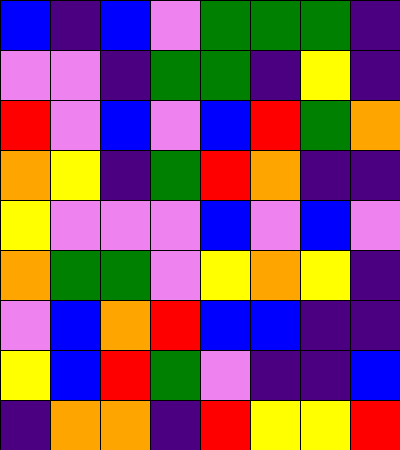[["blue", "indigo", "blue", "violet", "green", "green", "green", "indigo"], ["violet", "violet", "indigo", "green", "green", "indigo", "yellow", "indigo"], ["red", "violet", "blue", "violet", "blue", "red", "green", "orange"], ["orange", "yellow", "indigo", "green", "red", "orange", "indigo", "indigo"], ["yellow", "violet", "violet", "violet", "blue", "violet", "blue", "violet"], ["orange", "green", "green", "violet", "yellow", "orange", "yellow", "indigo"], ["violet", "blue", "orange", "red", "blue", "blue", "indigo", "indigo"], ["yellow", "blue", "red", "green", "violet", "indigo", "indigo", "blue"], ["indigo", "orange", "orange", "indigo", "red", "yellow", "yellow", "red"]]